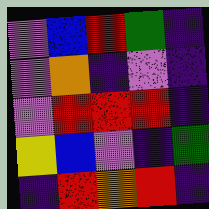[["violet", "blue", "red", "green", "indigo"], ["violet", "orange", "indigo", "violet", "indigo"], ["violet", "red", "red", "red", "indigo"], ["yellow", "blue", "violet", "indigo", "green"], ["indigo", "red", "orange", "red", "indigo"]]